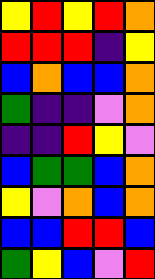[["yellow", "red", "yellow", "red", "orange"], ["red", "red", "red", "indigo", "yellow"], ["blue", "orange", "blue", "blue", "orange"], ["green", "indigo", "indigo", "violet", "orange"], ["indigo", "indigo", "red", "yellow", "violet"], ["blue", "green", "green", "blue", "orange"], ["yellow", "violet", "orange", "blue", "orange"], ["blue", "blue", "red", "red", "blue"], ["green", "yellow", "blue", "violet", "red"]]